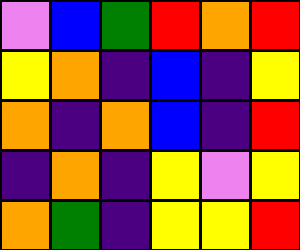[["violet", "blue", "green", "red", "orange", "red"], ["yellow", "orange", "indigo", "blue", "indigo", "yellow"], ["orange", "indigo", "orange", "blue", "indigo", "red"], ["indigo", "orange", "indigo", "yellow", "violet", "yellow"], ["orange", "green", "indigo", "yellow", "yellow", "red"]]